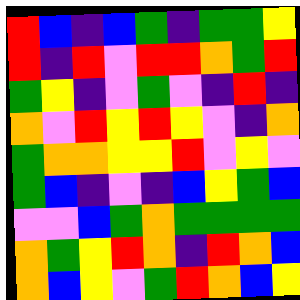[["red", "blue", "indigo", "blue", "green", "indigo", "green", "green", "yellow"], ["red", "indigo", "red", "violet", "red", "red", "orange", "green", "red"], ["green", "yellow", "indigo", "violet", "green", "violet", "indigo", "red", "indigo"], ["orange", "violet", "red", "yellow", "red", "yellow", "violet", "indigo", "orange"], ["green", "orange", "orange", "yellow", "yellow", "red", "violet", "yellow", "violet"], ["green", "blue", "indigo", "violet", "indigo", "blue", "yellow", "green", "blue"], ["violet", "violet", "blue", "green", "orange", "green", "green", "green", "green"], ["orange", "green", "yellow", "red", "orange", "indigo", "red", "orange", "blue"], ["orange", "blue", "yellow", "violet", "green", "red", "orange", "blue", "yellow"]]